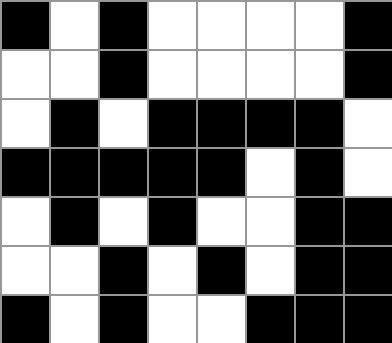[["black", "white", "black", "white", "white", "white", "white", "black"], ["white", "white", "black", "white", "white", "white", "white", "black"], ["white", "black", "white", "black", "black", "black", "black", "white"], ["black", "black", "black", "black", "black", "white", "black", "white"], ["white", "black", "white", "black", "white", "white", "black", "black"], ["white", "white", "black", "white", "black", "white", "black", "black"], ["black", "white", "black", "white", "white", "black", "black", "black"]]